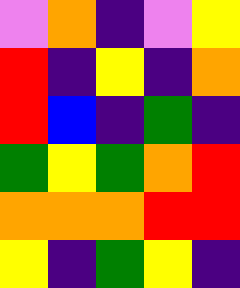[["violet", "orange", "indigo", "violet", "yellow"], ["red", "indigo", "yellow", "indigo", "orange"], ["red", "blue", "indigo", "green", "indigo"], ["green", "yellow", "green", "orange", "red"], ["orange", "orange", "orange", "red", "red"], ["yellow", "indigo", "green", "yellow", "indigo"]]